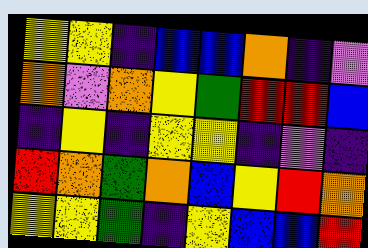[["yellow", "yellow", "indigo", "blue", "blue", "orange", "indigo", "violet"], ["orange", "violet", "orange", "yellow", "green", "red", "red", "blue"], ["indigo", "yellow", "indigo", "yellow", "yellow", "indigo", "violet", "indigo"], ["red", "orange", "green", "orange", "blue", "yellow", "red", "orange"], ["yellow", "yellow", "green", "indigo", "yellow", "blue", "blue", "red"]]